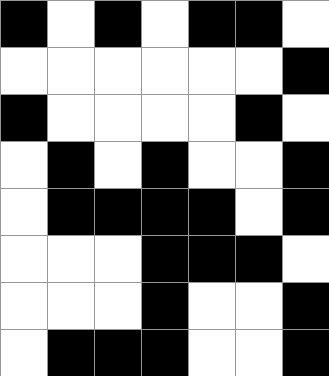[["black", "white", "black", "white", "black", "black", "white"], ["white", "white", "white", "white", "white", "white", "black"], ["black", "white", "white", "white", "white", "black", "white"], ["white", "black", "white", "black", "white", "white", "black"], ["white", "black", "black", "black", "black", "white", "black"], ["white", "white", "white", "black", "black", "black", "white"], ["white", "white", "white", "black", "white", "white", "black"], ["white", "black", "black", "black", "white", "white", "black"]]